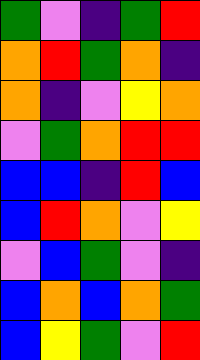[["green", "violet", "indigo", "green", "red"], ["orange", "red", "green", "orange", "indigo"], ["orange", "indigo", "violet", "yellow", "orange"], ["violet", "green", "orange", "red", "red"], ["blue", "blue", "indigo", "red", "blue"], ["blue", "red", "orange", "violet", "yellow"], ["violet", "blue", "green", "violet", "indigo"], ["blue", "orange", "blue", "orange", "green"], ["blue", "yellow", "green", "violet", "red"]]